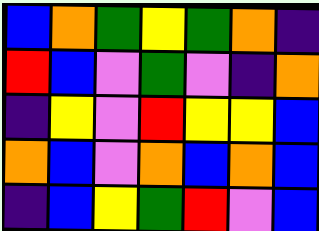[["blue", "orange", "green", "yellow", "green", "orange", "indigo"], ["red", "blue", "violet", "green", "violet", "indigo", "orange"], ["indigo", "yellow", "violet", "red", "yellow", "yellow", "blue"], ["orange", "blue", "violet", "orange", "blue", "orange", "blue"], ["indigo", "blue", "yellow", "green", "red", "violet", "blue"]]